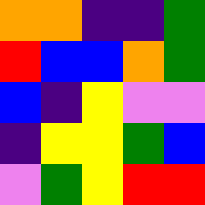[["orange", "orange", "indigo", "indigo", "green"], ["red", "blue", "blue", "orange", "green"], ["blue", "indigo", "yellow", "violet", "violet"], ["indigo", "yellow", "yellow", "green", "blue"], ["violet", "green", "yellow", "red", "red"]]